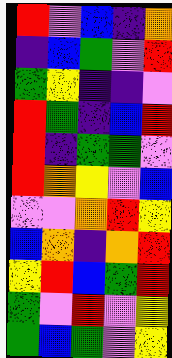[["red", "violet", "blue", "indigo", "orange"], ["indigo", "blue", "green", "violet", "red"], ["green", "yellow", "indigo", "indigo", "violet"], ["red", "green", "indigo", "blue", "red"], ["red", "indigo", "green", "green", "violet"], ["red", "orange", "yellow", "violet", "blue"], ["violet", "violet", "orange", "red", "yellow"], ["blue", "orange", "indigo", "orange", "red"], ["yellow", "red", "blue", "green", "red"], ["green", "violet", "red", "violet", "yellow"], ["green", "blue", "green", "violet", "yellow"]]